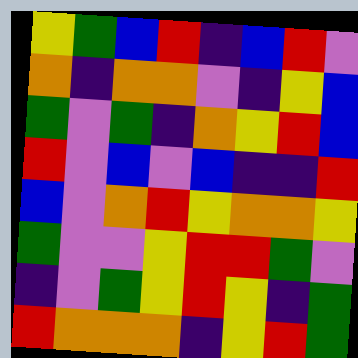[["yellow", "green", "blue", "red", "indigo", "blue", "red", "violet"], ["orange", "indigo", "orange", "orange", "violet", "indigo", "yellow", "blue"], ["green", "violet", "green", "indigo", "orange", "yellow", "red", "blue"], ["red", "violet", "blue", "violet", "blue", "indigo", "indigo", "red"], ["blue", "violet", "orange", "red", "yellow", "orange", "orange", "yellow"], ["green", "violet", "violet", "yellow", "red", "red", "green", "violet"], ["indigo", "violet", "green", "yellow", "red", "yellow", "indigo", "green"], ["red", "orange", "orange", "orange", "indigo", "yellow", "red", "green"]]